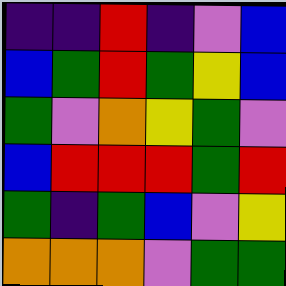[["indigo", "indigo", "red", "indigo", "violet", "blue"], ["blue", "green", "red", "green", "yellow", "blue"], ["green", "violet", "orange", "yellow", "green", "violet"], ["blue", "red", "red", "red", "green", "red"], ["green", "indigo", "green", "blue", "violet", "yellow"], ["orange", "orange", "orange", "violet", "green", "green"]]